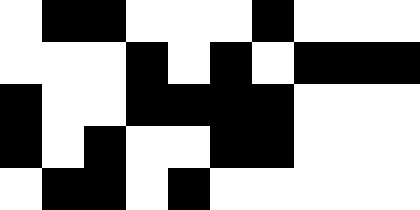[["white", "black", "black", "white", "white", "white", "black", "white", "white", "white"], ["white", "white", "white", "black", "white", "black", "white", "black", "black", "black"], ["black", "white", "white", "black", "black", "black", "black", "white", "white", "white"], ["black", "white", "black", "white", "white", "black", "black", "white", "white", "white"], ["white", "black", "black", "white", "black", "white", "white", "white", "white", "white"]]